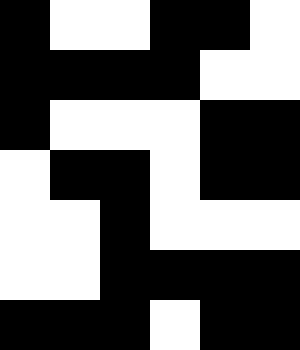[["black", "white", "white", "black", "black", "white"], ["black", "black", "black", "black", "white", "white"], ["black", "white", "white", "white", "black", "black"], ["white", "black", "black", "white", "black", "black"], ["white", "white", "black", "white", "white", "white"], ["white", "white", "black", "black", "black", "black"], ["black", "black", "black", "white", "black", "black"]]